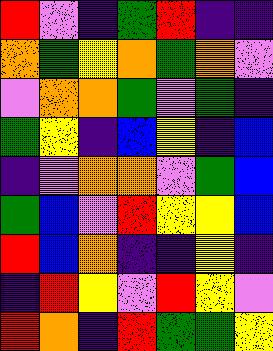[["red", "violet", "indigo", "green", "red", "indigo", "indigo"], ["orange", "green", "yellow", "orange", "green", "orange", "violet"], ["violet", "orange", "orange", "green", "violet", "green", "indigo"], ["green", "yellow", "indigo", "blue", "yellow", "indigo", "blue"], ["indigo", "violet", "orange", "orange", "violet", "green", "blue"], ["green", "blue", "violet", "red", "yellow", "yellow", "blue"], ["red", "blue", "orange", "indigo", "indigo", "yellow", "indigo"], ["indigo", "red", "yellow", "violet", "red", "yellow", "violet"], ["red", "orange", "indigo", "red", "green", "green", "yellow"]]